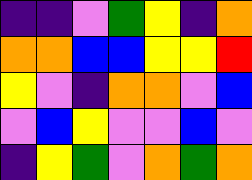[["indigo", "indigo", "violet", "green", "yellow", "indigo", "orange"], ["orange", "orange", "blue", "blue", "yellow", "yellow", "red"], ["yellow", "violet", "indigo", "orange", "orange", "violet", "blue"], ["violet", "blue", "yellow", "violet", "violet", "blue", "violet"], ["indigo", "yellow", "green", "violet", "orange", "green", "orange"]]